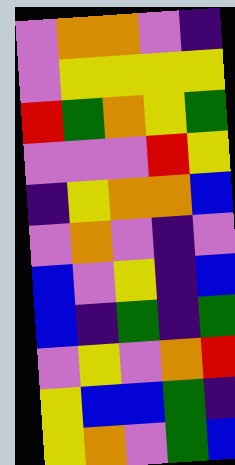[["violet", "orange", "orange", "violet", "indigo"], ["violet", "yellow", "yellow", "yellow", "yellow"], ["red", "green", "orange", "yellow", "green"], ["violet", "violet", "violet", "red", "yellow"], ["indigo", "yellow", "orange", "orange", "blue"], ["violet", "orange", "violet", "indigo", "violet"], ["blue", "violet", "yellow", "indigo", "blue"], ["blue", "indigo", "green", "indigo", "green"], ["violet", "yellow", "violet", "orange", "red"], ["yellow", "blue", "blue", "green", "indigo"], ["yellow", "orange", "violet", "green", "blue"]]